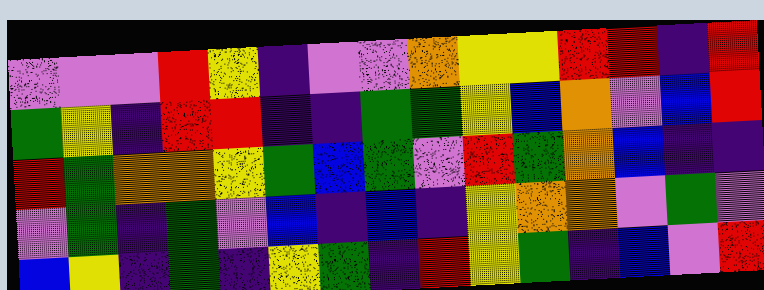[["violet", "violet", "violet", "red", "yellow", "indigo", "violet", "violet", "orange", "yellow", "yellow", "red", "red", "indigo", "red"], ["green", "yellow", "indigo", "red", "red", "indigo", "indigo", "green", "green", "yellow", "blue", "orange", "violet", "blue", "red"], ["red", "green", "orange", "orange", "yellow", "green", "blue", "green", "violet", "red", "green", "orange", "blue", "indigo", "indigo"], ["violet", "green", "indigo", "green", "violet", "blue", "indigo", "blue", "indigo", "yellow", "orange", "orange", "violet", "green", "violet"], ["blue", "yellow", "indigo", "green", "indigo", "yellow", "green", "indigo", "red", "yellow", "green", "indigo", "blue", "violet", "red"]]